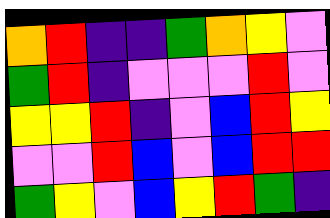[["orange", "red", "indigo", "indigo", "green", "orange", "yellow", "violet"], ["green", "red", "indigo", "violet", "violet", "violet", "red", "violet"], ["yellow", "yellow", "red", "indigo", "violet", "blue", "red", "yellow"], ["violet", "violet", "red", "blue", "violet", "blue", "red", "red"], ["green", "yellow", "violet", "blue", "yellow", "red", "green", "indigo"]]